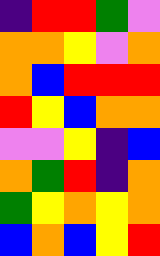[["indigo", "red", "red", "green", "violet"], ["orange", "orange", "yellow", "violet", "orange"], ["orange", "blue", "red", "red", "red"], ["red", "yellow", "blue", "orange", "orange"], ["violet", "violet", "yellow", "indigo", "blue"], ["orange", "green", "red", "indigo", "orange"], ["green", "yellow", "orange", "yellow", "orange"], ["blue", "orange", "blue", "yellow", "red"]]